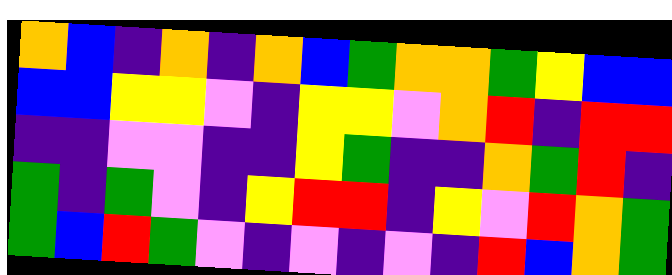[["orange", "blue", "indigo", "orange", "indigo", "orange", "blue", "green", "orange", "orange", "green", "yellow", "blue", "blue"], ["blue", "blue", "yellow", "yellow", "violet", "indigo", "yellow", "yellow", "violet", "orange", "red", "indigo", "red", "red"], ["indigo", "indigo", "violet", "violet", "indigo", "indigo", "yellow", "green", "indigo", "indigo", "orange", "green", "red", "indigo"], ["green", "indigo", "green", "violet", "indigo", "yellow", "red", "red", "indigo", "yellow", "violet", "red", "orange", "green"], ["green", "blue", "red", "green", "violet", "indigo", "violet", "indigo", "violet", "indigo", "red", "blue", "orange", "green"]]